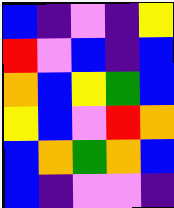[["blue", "indigo", "violet", "indigo", "yellow"], ["red", "violet", "blue", "indigo", "blue"], ["orange", "blue", "yellow", "green", "blue"], ["yellow", "blue", "violet", "red", "orange"], ["blue", "orange", "green", "orange", "blue"], ["blue", "indigo", "violet", "violet", "indigo"]]